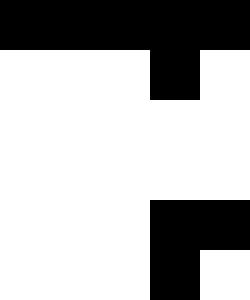[["black", "black", "black", "black", "black"], ["white", "white", "white", "black", "white"], ["white", "white", "white", "white", "white"], ["white", "white", "white", "white", "white"], ["white", "white", "white", "black", "black"], ["white", "white", "white", "black", "white"]]